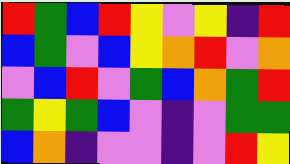[["red", "green", "blue", "red", "yellow", "violet", "yellow", "indigo", "red"], ["blue", "green", "violet", "blue", "yellow", "orange", "red", "violet", "orange"], ["violet", "blue", "red", "violet", "green", "blue", "orange", "green", "red"], ["green", "yellow", "green", "blue", "violet", "indigo", "violet", "green", "green"], ["blue", "orange", "indigo", "violet", "violet", "indigo", "violet", "red", "yellow"]]